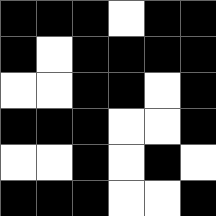[["black", "black", "black", "white", "black", "black"], ["black", "white", "black", "black", "black", "black"], ["white", "white", "black", "black", "white", "black"], ["black", "black", "black", "white", "white", "black"], ["white", "white", "black", "white", "black", "white"], ["black", "black", "black", "white", "white", "black"]]